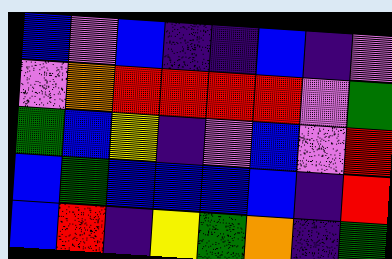[["blue", "violet", "blue", "indigo", "indigo", "blue", "indigo", "violet"], ["violet", "orange", "red", "red", "red", "red", "violet", "green"], ["green", "blue", "yellow", "indigo", "violet", "blue", "violet", "red"], ["blue", "green", "blue", "blue", "blue", "blue", "indigo", "red"], ["blue", "red", "indigo", "yellow", "green", "orange", "indigo", "green"]]